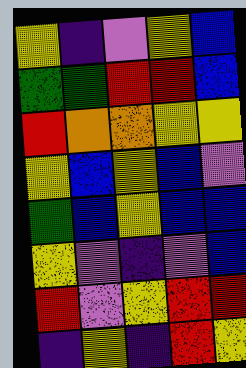[["yellow", "indigo", "violet", "yellow", "blue"], ["green", "green", "red", "red", "blue"], ["red", "orange", "orange", "yellow", "yellow"], ["yellow", "blue", "yellow", "blue", "violet"], ["green", "blue", "yellow", "blue", "blue"], ["yellow", "violet", "indigo", "violet", "blue"], ["red", "violet", "yellow", "red", "red"], ["indigo", "yellow", "indigo", "red", "yellow"]]